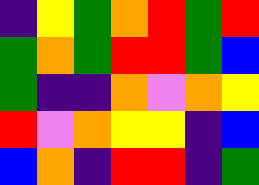[["indigo", "yellow", "green", "orange", "red", "green", "red"], ["green", "orange", "green", "red", "red", "green", "blue"], ["green", "indigo", "indigo", "orange", "violet", "orange", "yellow"], ["red", "violet", "orange", "yellow", "yellow", "indigo", "blue"], ["blue", "orange", "indigo", "red", "red", "indigo", "green"]]